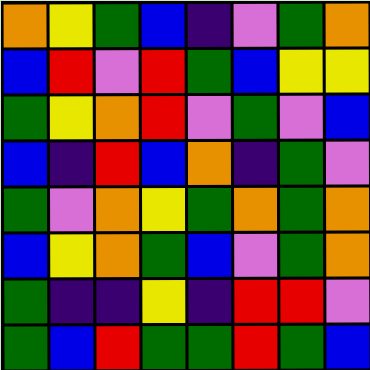[["orange", "yellow", "green", "blue", "indigo", "violet", "green", "orange"], ["blue", "red", "violet", "red", "green", "blue", "yellow", "yellow"], ["green", "yellow", "orange", "red", "violet", "green", "violet", "blue"], ["blue", "indigo", "red", "blue", "orange", "indigo", "green", "violet"], ["green", "violet", "orange", "yellow", "green", "orange", "green", "orange"], ["blue", "yellow", "orange", "green", "blue", "violet", "green", "orange"], ["green", "indigo", "indigo", "yellow", "indigo", "red", "red", "violet"], ["green", "blue", "red", "green", "green", "red", "green", "blue"]]